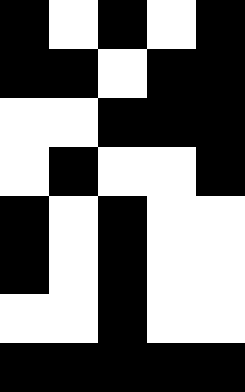[["black", "white", "black", "white", "black"], ["black", "black", "white", "black", "black"], ["white", "white", "black", "black", "black"], ["white", "black", "white", "white", "black"], ["black", "white", "black", "white", "white"], ["black", "white", "black", "white", "white"], ["white", "white", "black", "white", "white"], ["black", "black", "black", "black", "black"]]